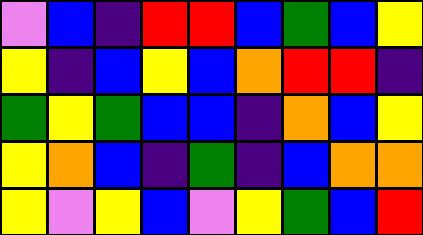[["violet", "blue", "indigo", "red", "red", "blue", "green", "blue", "yellow"], ["yellow", "indigo", "blue", "yellow", "blue", "orange", "red", "red", "indigo"], ["green", "yellow", "green", "blue", "blue", "indigo", "orange", "blue", "yellow"], ["yellow", "orange", "blue", "indigo", "green", "indigo", "blue", "orange", "orange"], ["yellow", "violet", "yellow", "blue", "violet", "yellow", "green", "blue", "red"]]